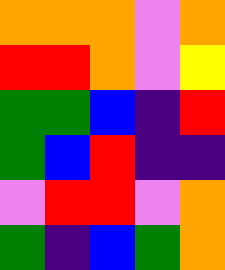[["orange", "orange", "orange", "violet", "orange"], ["red", "red", "orange", "violet", "yellow"], ["green", "green", "blue", "indigo", "red"], ["green", "blue", "red", "indigo", "indigo"], ["violet", "red", "red", "violet", "orange"], ["green", "indigo", "blue", "green", "orange"]]